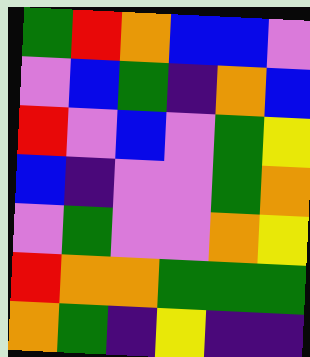[["green", "red", "orange", "blue", "blue", "violet"], ["violet", "blue", "green", "indigo", "orange", "blue"], ["red", "violet", "blue", "violet", "green", "yellow"], ["blue", "indigo", "violet", "violet", "green", "orange"], ["violet", "green", "violet", "violet", "orange", "yellow"], ["red", "orange", "orange", "green", "green", "green"], ["orange", "green", "indigo", "yellow", "indigo", "indigo"]]